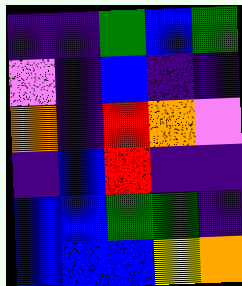[["indigo", "indigo", "green", "blue", "green"], ["violet", "indigo", "blue", "indigo", "indigo"], ["orange", "indigo", "red", "orange", "violet"], ["indigo", "blue", "red", "indigo", "indigo"], ["blue", "blue", "green", "green", "indigo"], ["blue", "blue", "blue", "yellow", "orange"]]